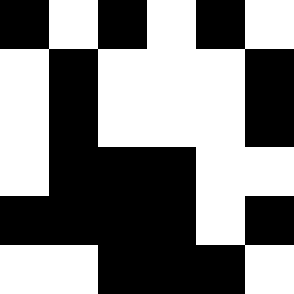[["black", "white", "black", "white", "black", "white"], ["white", "black", "white", "white", "white", "black"], ["white", "black", "white", "white", "white", "black"], ["white", "black", "black", "black", "white", "white"], ["black", "black", "black", "black", "white", "black"], ["white", "white", "black", "black", "black", "white"]]